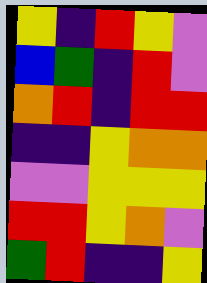[["yellow", "indigo", "red", "yellow", "violet"], ["blue", "green", "indigo", "red", "violet"], ["orange", "red", "indigo", "red", "red"], ["indigo", "indigo", "yellow", "orange", "orange"], ["violet", "violet", "yellow", "yellow", "yellow"], ["red", "red", "yellow", "orange", "violet"], ["green", "red", "indigo", "indigo", "yellow"]]